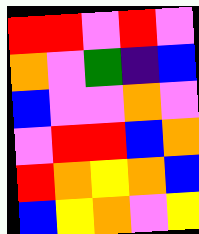[["red", "red", "violet", "red", "violet"], ["orange", "violet", "green", "indigo", "blue"], ["blue", "violet", "violet", "orange", "violet"], ["violet", "red", "red", "blue", "orange"], ["red", "orange", "yellow", "orange", "blue"], ["blue", "yellow", "orange", "violet", "yellow"]]